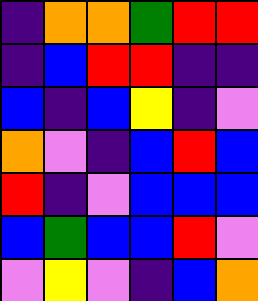[["indigo", "orange", "orange", "green", "red", "red"], ["indigo", "blue", "red", "red", "indigo", "indigo"], ["blue", "indigo", "blue", "yellow", "indigo", "violet"], ["orange", "violet", "indigo", "blue", "red", "blue"], ["red", "indigo", "violet", "blue", "blue", "blue"], ["blue", "green", "blue", "blue", "red", "violet"], ["violet", "yellow", "violet", "indigo", "blue", "orange"]]